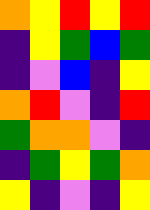[["orange", "yellow", "red", "yellow", "red"], ["indigo", "yellow", "green", "blue", "green"], ["indigo", "violet", "blue", "indigo", "yellow"], ["orange", "red", "violet", "indigo", "red"], ["green", "orange", "orange", "violet", "indigo"], ["indigo", "green", "yellow", "green", "orange"], ["yellow", "indigo", "violet", "indigo", "yellow"]]